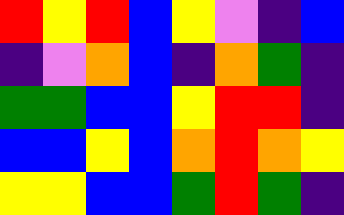[["red", "yellow", "red", "blue", "yellow", "violet", "indigo", "blue"], ["indigo", "violet", "orange", "blue", "indigo", "orange", "green", "indigo"], ["green", "green", "blue", "blue", "yellow", "red", "red", "indigo"], ["blue", "blue", "yellow", "blue", "orange", "red", "orange", "yellow"], ["yellow", "yellow", "blue", "blue", "green", "red", "green", "indigo"]]